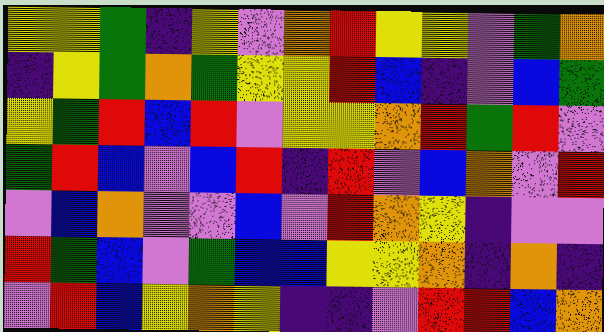[["yellow", "yellow", "green", "indigo", "yellow", "violet", "orange", "red", "yellow", "yellow", "violet", "green", "orange"], ["indigo", "yellow", "green", "orange", "green", "yellow", "yellow", "red", "blue", "indigo", "violet", "blue", "green"], ["yellow", "green", "red", "blue", "red", "violet", "yellow", "yellow", "orange", "red", "green", "red", "violet"], ["green", "red", "blue", "violet", "blue", "red", "indigo", "red", "violet", "blue", "orange", "violet", "red"], ["violet", "blue", "orange", "violet", "violet", "blue", "violet", "red", "orange", "yellow", "indigo", "violet", "violet"], ["red", "green", "blue", "violet", "green", "blue", "blue", "yellow", "yellow", "orange", "indigo", "orange", "indigo"], ["violet", "red", "blue", "yellow", "orange", "yellow", "indigo", "indigo", "violet", "red", "red", "blue", "orange"]]